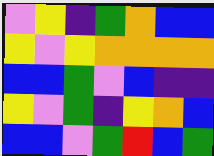[["violet", "yellow", "indigo", "green", "orange", "blue", "blue"], ["yellow", "violet", "yellow", "orange", "orange", "orange", "orange"], ["blue", "blue", "green", "violet", "blue", "indigo", "indigo"], ["yellow", "violet", "green", "indigo", "yellow", "orange", "blue"], ["blue", "blue", "violet", "green", "red", "blue", "green"]]